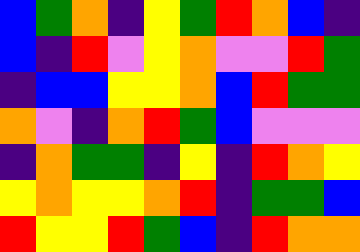[["blue", "green", "orange", "indigo", "yellow", "green", "red", "orange", "blue", "indigo"], ["blue", "indigo", "red", "violet", "yellow", "orange", "violet", "violet", "red", "green"], ["indigo", "blue", "blue", "yellow", "yellow", "orange", "blue", "red", "green", "green"], ["orange", "violet", "indigo", "orange", "red", "green", "blue", "violet", "violet", "violet"], ["indigo", "orange", "green", "green", "indigo", "yellow", "indigo", "red", "orange", "yellow"], ["yellow", "orange", "yellow", "yellow", "orange", "red", "indigo", "green", "green", "blue"], ["red", "yellow", "yellow", "red", "green", "blue", "indigo", "red", "orange", "orange"]]